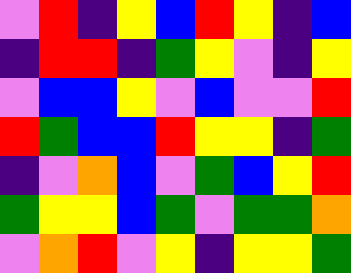[["violet", "red", "indigo", "yellow", "blue", "red", "yellow", "indigo", "blue"], ["indigo", "red", "red", "indigo", "green", "yellow", "violet", "indigo", "yellow"], ["violet", "blue", "blue", "yellow", "violet", "blue", "violet", "violet", "red"], ["red", "green", "blue", "blue", "red", "yellow", "yellow", "indigo", "green"], ["indigo", "violet", "orange", "blue", "violet", "green", "blue", "yellow", "red"], ["green", "yellow", "yellow", "blue", "green", "violet", "green", "green", "orange"], ["violet", "orange", "red", "violet", "yellow", "indigo", "yellow", "yellow", "green"]]